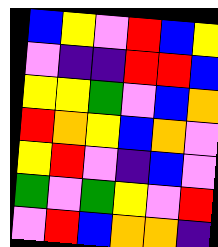[["blue", "yellow", "violet", "red", "blue", "yellow"], ["violet", "indigo", "indigo", "red", "red", "blue"], ["yellow", "yellow", "green", "violet", "blue", "orange"], ["red", "orange", "yellow", "blue", "orange", "violet"], ["yellow", "red", "violet", "indigo", "blue", "violet"], ["green", "violet", "green", "yellow", "violet", "red"], ["violet", "red", "blue", "orange", "orange", "indigo"]]